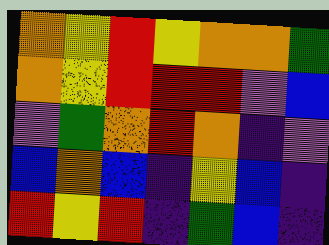[["orange", "yellow", "red", "yellow", "orange", "orange", "green"], ["orange", "yellow", "red", "red", "red", "violet", "blue"], ["violet", "green", "orange", "red", "orange", "indigo", "violet"], ["blue", "orange", "blue", "indigo", "yellow", "blue", "indigo"], ["red", "yellow", "red", "indigo", "green", "blue", "indigo"]]